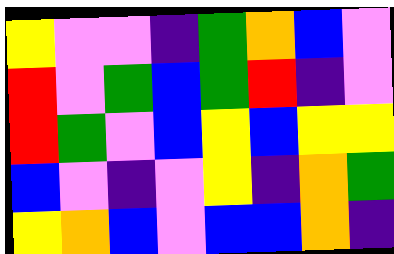[["yellow", "violet", "violet", "indigo", "green", "orange", "blue", "violet"], ["red", "violet", "green", "blue", "green", "red", "indigo", "violet"], ["red", "green", "violet", "blue", "yellow", "blue", "yellow", "yellow"], ["blue", "violet", "indigo", "violet", "yellow", "indigo", "orange", "green"], ["yellow", "orange", "blue", "violet", "blue", "blue", "orange", "indigo"]]